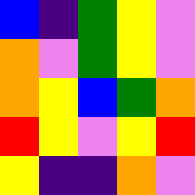[["blue", "indigo", "green", "yellow", "violet"], ["orange", "violet", "green", "yellow", "violet"], ["orange", "yellow", "blue", "green", "orange"], ["red", "yellow", "violet", "yellow", "red"], ["yellow", "indigo", "indigo", "orange", "violet"]]